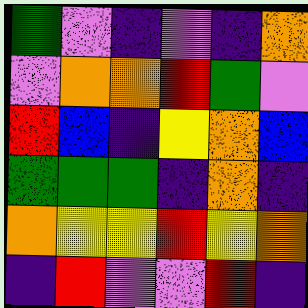[["green", "violet", "indigo", "violet", "indigo", "orange"], ["violet", "orange", "orange", "red", "green", "violet"], ["red", "blue", "indigo", "yellow", "orange", "blue"], ["green", "green", "green", "indigo", "orange", "indigo"], ["orange", "yellow", "yellow", "red", "yellow", "orange"], ["indigo", "red", "violet", "violet", "red", "indigo"]]